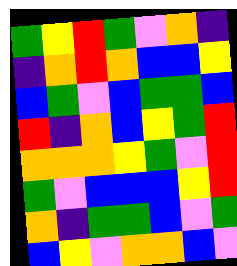[["green", "yellow", "red", "green", "violet", "orange", "indigo"], ["indigo", "orange", "red", "orange", "blue", "blue", "yellow"], ["blue", "green", "violet", "blue", "green", "green", "blue"], ["red", "indigo", "orange", "blue", "yellow", "green", "red"], ["orange", "orange", "orange", "yellow", "green", "violet", "red"], ["green", "violet", "blue", "blue", "blue", "yellow", "red"], ["orange", "indigo", "green", "green", "blue", "violet", "green"], ["blue", "yellow", "violet", "orange", "orange", "blue", "violet"]]